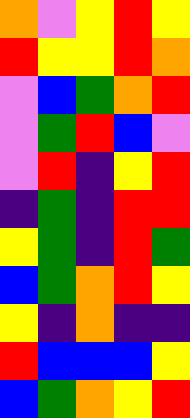[["orange", "violet", "yellow", "red", "yellow"], ["red", "yellow", "yellow", "red", "orange"], ["violet", "blue", "green", "orange", "red"], ["violet", "green", "red", "blue", "violet"], ["violet", "red", "indigo", "yellow", "red"], ["indigo", "green", "indigo", "red", "red"], ["yellow", "green", "indigo", "red", "green"], ["blue", "green", "orange", "red", "yellow"], ["yellow", "indigo", "orange", "indigo", "indigo"], ["red", "blue", "blue", "blue", "yellow"], ["blue", "green", "orange", "yellow", "red"]]